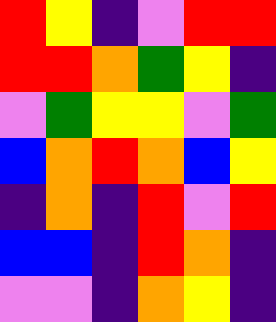[["red", "yellow", "indigo", "violet", "red", "red"], ["red", "red", "orange", "green", "yellow", "indigo"], ["violet", "green", "yellow", "yellow", "violet", "green"], ["blue", "orange", "red", "orange", "blue", "yellow"], ["indigo", "orange", "indigo", "red", "violet", "red"], ["blue", "blue", "indigo", "red", "orange", "indigo"], ["violet", "violet", "indigo", "orange", "yellow", "indigo"]]